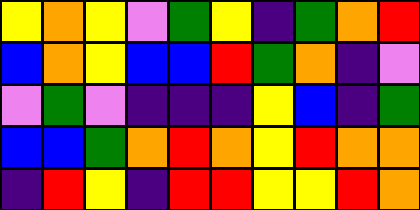[["yellow", "orange", "yellow", "violet", "green", "yellow", "indigo", "green", "orange", "red"], ["blue", "orange", "yellow", "blue", "blue", "red", "green", "orange", "indigo", "violet"], ["violet", "green", "violet", "indigo", "indigo", "indigo", "yellow", "blue", "indigo", "green"], ["blue", "blue", "green", "orange", "red", "orange", "yellow", "red", "orange", "orange"], ["indigo", "red", "yellow", "indigo", "red", "red", "yellow", "yellow", "red", "orange"]]